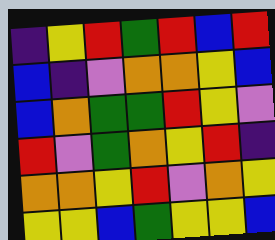[["indigo", "yellow", "red", "green", "red", "blue", "red"], ["blue", "indigo", "violet", "orange", "orange", "yellow", "blue"], ["blue", "orange", "green", "green", "red", "yellow", "violet"], ["red", "violet", "green", "orange", "yellow", "red", "indigo"], ["orange", "orange", "yellow", "red", "violet", "orange", "yellow"], ["yellow", "yellow", "blue", "green", "yellow", "yellow", "blue"]]